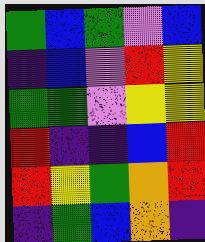[["green", "blue", "green", "violet", "blue"], ["indigo", "blue", "violet", "red", "yellow"], ["green", "green", "violet", "yellow", "yellow"], ["red", "indigo", "indigo", "blue", "red"], ["red", "yellow", "green", "orange", "red"], ["indigo", "green", "blue", "orange", "indigo"]]